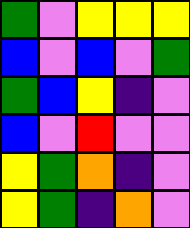[["green", "violet", "yellow", "yellow", "yellow"], ["blue", "violet", "blue", "violet", "green"], ["green", "blue", "yellow", "indigo", "violet"], ["blue", "violet", "red", "violet", "violet"], ["yellow", "green", "orange", "indigo", "violet"], ["yellow", "green", "indigo", "orange", "violet"]]